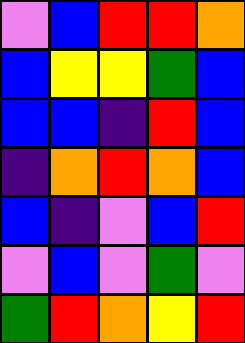[["violet", "blue", "red", "red", "orange"], ["blue", "yellow", "yellow", "green", "blue"], ["blue", "blue", "indigo", "red", "blue"], ["indigo", "orange", "red", "orange", "blue"], ["blue", "indigo", "violet", "blue", "red"], ["violet", "blue", "violet", "green", "violet"], ["green", "red", "orange", "yellow", "red"]]